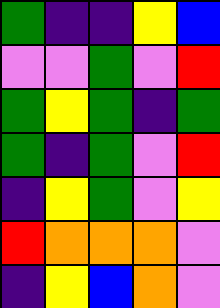[["green", "indigo", "indigo", "yellow", "blue"], ["violet", "violet", "green", "violet", "red"], ["green", "yellow", "green", "indigo", "green"], ["green", "indigo", "green", "violet", "red"], ["indigo", "yellow", "green", "violet", "yellow"], ["red", "orange", "orange", "orange", "violet"], ["indigo", "yellow", "blue", "orange", "violet"]]